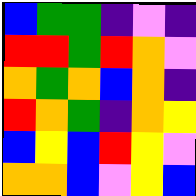[["blue", "green", "green", "indigo", "violet", "indigo"], ["red", "red", "green", "red", "orange", "violet"], ["orange", "green", "orange", "blue", "orange", "indigo"], ["red", "orange", "green", "indigo", "orange", "yellow"], ["blue", "yellow", "blue", "red", "yellow", "violet"], ["orange", "orange", "blue", "violet", "yellow", "blue"]]